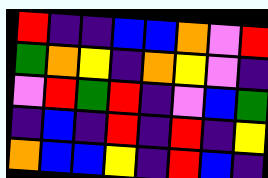[["red", "indigo", "indigo", "blue", "blue", "orange", "violet", "red"], ["green", "orange", "yellow", "indigo", "orange", "yellow", "violet", "indigo"], ["violet", "red", "green", "red", "indigo", "violet", "blue", "green"], ["indigo", "blue", "indigo", "red", "indigo", "red", "indigo", "yellow"], ["orange", "blue", "blue", "yellow", "indigo", "red", "blue", "indigo"]]